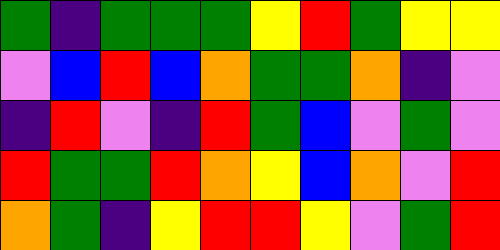[["green", "indigo", "green", "green", "green", "yellow", "red", "green", "yellow", "yellow"], ["violet", "blue", "red", "blue", "orange", "green", "green", "orange", "indigo", "violet"], ["indigo", "red", "violet", "indigo", "red", "green", "blue", "violet", "green", "violet"], ["red", "green", "green", "red", "orange", "yellow", "blue", "orange", "violet", "red"], ["orange", "green", "indigo", "yellow", "red", "red", "yellow", "violet", "green", "red"]]